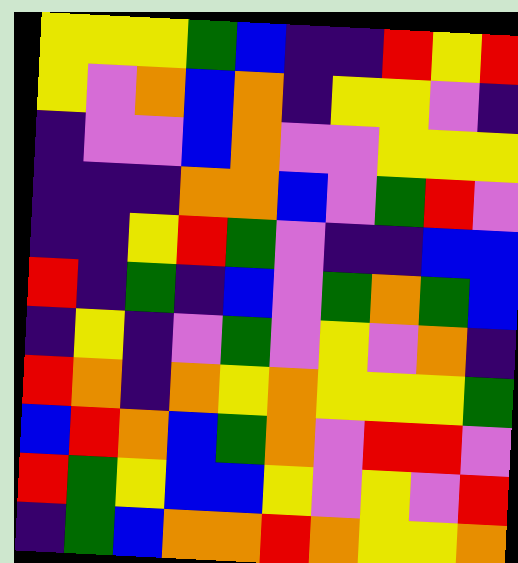[["yellow", "yellow", "yellow", "green", "blue", "indigo", "indigo", "red", "yellow", "red"], ["yellow", "violet", "orange", "blue", "orange", "indigo", "yellow", "yellow", "violet", "indigo"], ["indigo", "violet", "violet", "blue", "orange", "violet", "violet", "yellow", "yellow", "yellow"], ["indigo", "indigo", "indigo", "orange", "orange", "blue", "violet", "green", "red", "violet"], ["indigo", "indigo", "yellow", "red", "green", "violet", "indigo", "indigo", "blue", "blue"], ["red", "indigo", "green", "indigo", "blue", "violet", "green", "orange", "green", "blue"], ["indigo", "yellow", "indigo", "violet", "green", "violet", "yellow", "violet", "orange", "indigo"], ["red", "orange", "indigo", "orange", "yellow", "orange", "yellow", "yellow", "yellow", "green"], ["blue", "red", "orange", "blue", "green", "orange", "violet", "red", "red", "violet"], ["red", "green", "yellow", "blue", "blue", "yellow", "violet", "yellow", "violet", "red"], ["indigo", "green", "blue", "orange", "orange", "red", "orange", "yellow", "yellow", "orange"]]